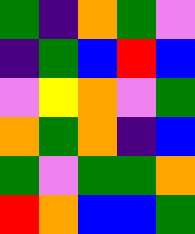[["green", "indigo", "orange", "green", "violet"], ["indigo", "green", "blue", "red", "blue"], ["violet", "yellow", "orange", "violet", "green"], ["orange", "green", "orange", "indigo", "blue"], ["green", "violet", "green", "green", "orange"], ["red", "orange", "blue", "blue", "green"]]